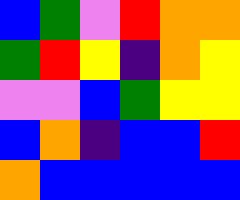[["blue", "green", "violet", "red", "orange", "orange"], ["green", "red", "yellow", "indigo", "orange", "yellow"], ["violet", "violet", "blue", "green", "yellow", "yellow"], ["blue", "orange", "indigo", "blue", "blue", "red"], ["orange", "blue", "blue", "blue", "blue", "blue"]]